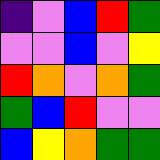[["indigo", "violet", "blue", "red", "green"], ["violet", "violet", "blue", "violet", "yellow"], ["red", "orange", "violet", "orange", "green"], ["green", "blue", "red", "violet", "violet"], ["blue", "yellow", "orange", "green", "green"]]